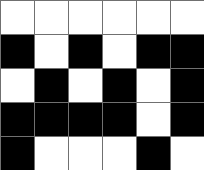[["white", "white", "white", "white", "white", "white"], ["black", "white", "black", "white", "black", "black"], ["white", "black", "white", "black", "white", "black"], ["black", "black", "black", "black", "white", "black"], ["black", "white", "white", "white", "black", "white"]]